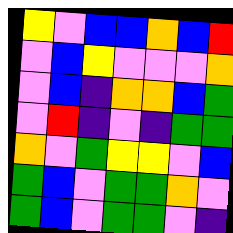[["yellow", "violet", "blue", "blue", "orange", "blue", "red"], ["violet", "blue", "yellow", "violet", "violet", "violet", "orange"], ["violet", "blue", "indigo", "orange", "orange", "blue", "green"], ["violet", "red", "indigo", "violet", "indigo", "green", "green"], ["orange", "violet", "green", "yellow", "yellow", "violet", "blue"], ["green", "blue", "violet", "green", "green", "orange", "violet"], ["green", "blue", "violet", "green", "green", "violet", "indigo"]]